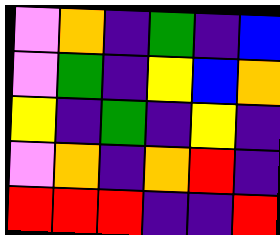[["violet", "orange", "indigo", "green", "indigo", "blue"], ["violet", "green", "indigo", "yellow", "blue", "orange"], ["yellow", "indigo", "green", "indigo", "yellow", "indigo"], ["violet", "orange", "indigo", "orange", "red", "indigo"], ["red", "red", "red", "indigo", "indigo", "red"]]